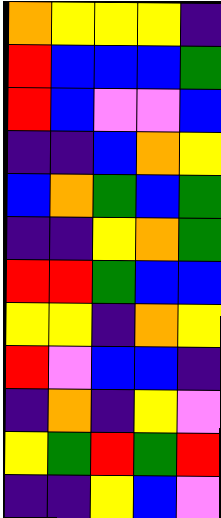[["orange", "yellow", "yellow", "yellow", "indigo"], ["red", "blue", "blue", "blue", "green"], ["red", "blue", "violet", "violet", "blue"], ["indigo", "indigo", "blue", "orange", "yellow"], ["blue", "orange", "green", "blue", "green"], ["indigo", "indigo", "yellow", "orange", "green"], ["red", "red", "green", "blue", "blue"], ["yellow", "yellow", "indigo", "orange", "yellow"], ["red", "violet", "blue", "blue", "indigo"], ["indigo", "orange", "indigo", "yellow", "violet"], ["yellow", "green", "red", "green", "red"], ["indigo", "indigo", "yellow", "blue", "violet"]]